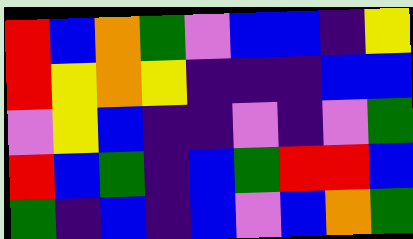[["red", "blue", "orange", "green", "violet", "blue", "blue", "indigo", "yellow"], ["red", "yellow", "orange", "yellow", "indigo", "indigo", "indigo", "blue", "blue"], ["violet", "yellow", "blue", "indigo", "indigo", "violet", "indigo", "violet", "green"], ["red", "blue", "green", "indigo", "blue", "green", "red", "red", "blue"], ["green", "indigo", "blue", "indigo", "blue", "violet", "blue", "orange", "green"]]